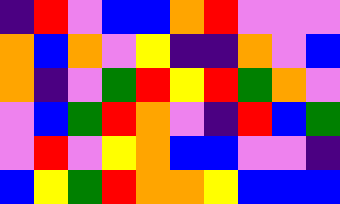[["indigo", "red", "violet", "blue", "blue", "orange", "red", "violet", "violet", "violet"], ["orange", "blue", "orange", "violet", "yellow", "indigo", "indigo", "orange", "violet", "blue"], ["orange", "indigo", "violet", "green", "red", "yellow", "red", "green", "orange", "violet"], ["violet", "blue", "green", "red", "orange", "violet", "indigo", "red", "blue", "green"], ["violet", "red", "violet", "yellow", "orange", "blue", "blue", "violet", "violet", "indigo"], ["blue", "yellow", "green", "red", "orange", "orange", "yellow", "blue", "blue", "blue"]]